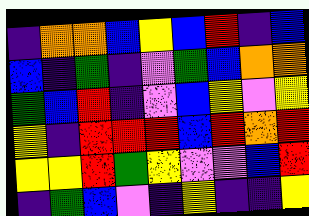[["indigo", "orange", "orange", "blue", "yellow", "blue", "red", "indigo", "blue"], ["blue", "indigo", "green", "indigo", "violet", "green", "blue", "orange", "orange"], ["green", "blue", "red", "indigo", "violet", "blue", "yellow", "violet", "yellow"], ["yellow", "indigo", "red", "red", "red", "blue", "red", "orange", "red"], ["yellow", "yellow", "red", "green", "yellow", "violet", "violet", "blue", "red"], ["indigo", "green", "blue", "violet", "indigo", "yellow", "indigo", "indigo", "yellow"]]